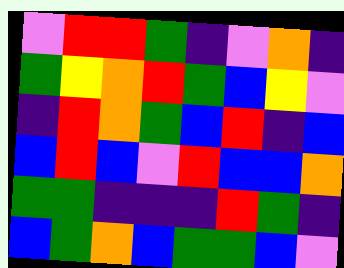[["violet", "red", "red", "green", "indigo", "violet", "orange", "indigo"], ["green", "yellow", "orange", "red", "green", "blue", "yellow", "violet"], ["indigo", "red", "orange", "green", "blue", "red", "indigo", "blue"], ["blue", "red", "blue", "violet", "red", "blue", "blue", "orange"], ["green", "green", "indigo", "indigo", "indigo", "red", "green", "indigo"], ["blue", "green", "orange", "blue", "green", "green", "blue", "violet"]]